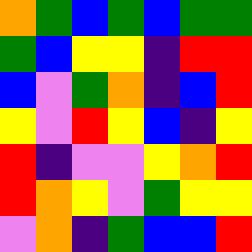[["orange", "green", "blue", "green", "blue", "green", "green"], ["green", "blue", "yellow", "yellow", "indigo", "red", "red"], ["blue", "violet", "green", "orange", "indigo", "blue", "red"], ["yellow", "violet", "red", "yellow", "blue", "indigo", "yellow"], ["red", "indigo", "violet", "violet", "yellow", "orange", "red"], ["red", "orange", "yellow", "violet", "green", "yellow", "yellow"], ["violet", "orange", "indigo", "green", "blue", "blue", "red"]]